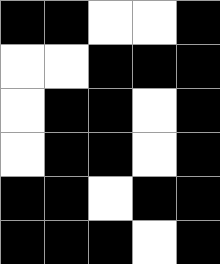[["black", "black", "white", "white", "black"], ["white", "white", "black", "black", "black"], ["white", "black", "black", "white", "black"], ["white", "black", "black", "white", "black"], ["black", "black", "white", "black", "black"], ["black", "black", "black", "white", "black"]]